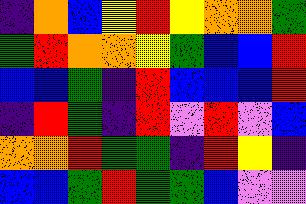[["indigo", "orange", "blue", "yellow", "red", "yellow", "orange", "orange", "green"], ["green", "red", "orange", "orange", "yellow", "green", "blue", "blue", "red"], ["blue", "blue", "green", "indigo", "red", "blue", "blue", "blue", "red"], ["indigo", "red", "green", "indigo", "red", "violet", "red", "violet", "blue"], ["orange", "orange", "red", "green", "green", "indigo", "red", "yellow", "indigo"], ["blue", "blue", "green", "red", "green", "green", "blue", "violet", "violet"]]